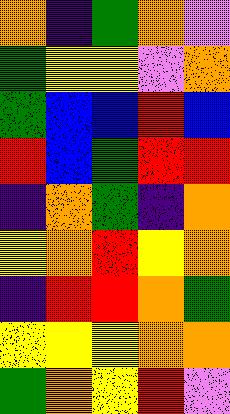[["orange", "indigo", "green", "orange", "violet"], ["green", "yellow", "yellow", "violet", "orange"], ["green", "blue", "blue", "red", "blue"], ["red", "blue", "green", "red", "red"], ["indigo", "orange", "green", "indigo", "orange"], ["yellow", "orange", "red", "yellow", "orange"], ["indigo", "red", "red", "orange", "green"], ["yellow", "yellow", "yellow", "orange", "orange"], ["green", "orange", "yellow", "red", "violet"]]